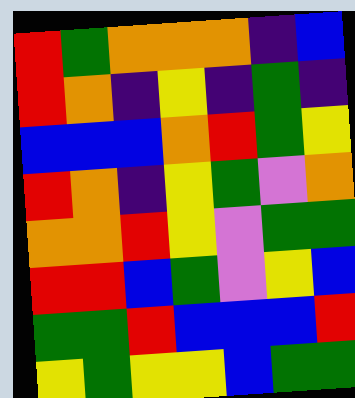[["red", "green", "orange", "orange", "orange", "indigo", "blue"], ["red", "orange", "indigo", "yellow", "indigo", "green", "indigo"], ["blue", "blue", "blue", "orange", "red", "green", "yellow"], ["red", "orange", "indigo", "yellow", "green", "violet", "orange"], ["orange", "orange", "red", "yellow", "violet", "green", "green"], ["red", "red", "blue", "green", "violet", "yellow", "blue"], ["green", "green", "red", "blue", "blue", "blue", "red"], ["yellow", "green", "yellow", "yellow", "blue", "green", "green"]]